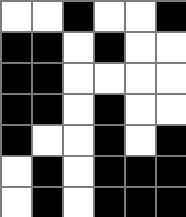[["white", "white", "black", "white", "white", "black"], ["black", "black", "white", "black", "white", "white"], ["black", "black", "white", "white", "white", "white"], ["black", "black", "white", "black", "white", "white"], ["black", "white", "white", "black", "white", "black"], ["white", "black", "white", "black", "black", "black"], ["white", "black", "white", "black", "black", "black"]]